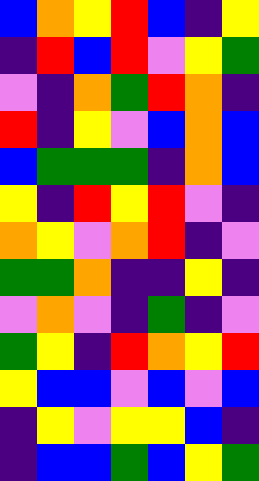[["blue", "orange", "yellow", "red", "blue", "indigo", "yellow"], ["indigo", "red", "blue", "red", "violet", "yellow", "green"], ["violet", "indigo", "orange", "green", "red", "orange", "indigo"], ["red", "indigo", "yellow", "violet", "blue", "orange", "blue"], ["blue", "green", "green", "green", "indigo", "orange", "blue"], ["yellow", "indigo", "red", "yellow", "red", "violet", "indigo"], ["orange", "yellow", "violet", "orange", "red", "indigo", "violet"], ["green", "green", "orange", "indigo", "indigo", "yellow", "indigo"], ["violet", "orange", "violet", "indigo", "green", "indigo", "violet"], ["green", "yellow", "indigo", "red", "orange", "yellow", "red"], ["yellow", "blue", "blue", "violet", "blue", "violet", "blue"], ["indigo", "yellow", "violet", "yellow", "yellow", "blue", "indigo"], ["indigo", "blue", "blue", "green", "blue", "yellow", "green"]]